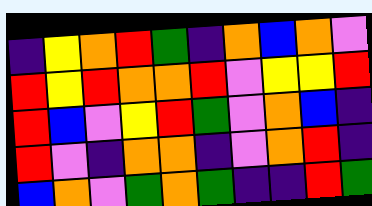[["indigo", "yellow", "orange", "red", "green", "indigo", "orange", "blue", "orange", "violet"], ["red", "yellow", "red", "orange", "orange", "red", "violet", "yellow", "yellow", "red"], ["red", "blue", "violet", "yellow", "red", "green", "violet", "orange", "blue", "indigo"], ["red", "violet", "indigo", "orange", "orange", "indigo", "violet", "orange", "red", "indigo"], ["blue", "orange", "violet", "green", "orange", "green", "indigo", "indigo", "red", "green"]]